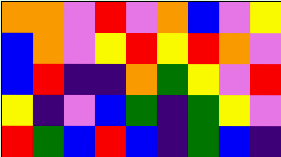[["orange", "orange", "violet", "red", "violet", "orange", "blue", "violet", "yellow"], ["blue", "orange", "violet", "yellow", "red", "yellow", "red", "orange", "violet"], ["blue", "red", "indigo", "indigo", "orange", "green", "yellow", "violet", "red"], ["yellow", "indigo", "violet", "blue", "green", "indigo", "green", "yellow", "violet"], ["red", "green", "blue", "red", "blue", "indigo", "green", "blue", "indigo"]]